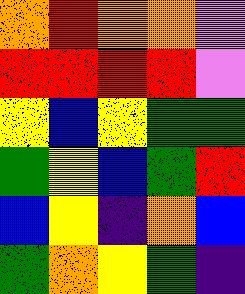[["orange", "red", "orange", "orange", "violet"], ["red", "red", "red", "red", "violet"], ["yellow", "blue", "yellow", "green", "green"], ["green", "yellow", "blue", "green", "red"], ["blue", "yellow", "indigo", "orange", "blue"], ["green", "orange", "yellow", "green", "indigo"]]